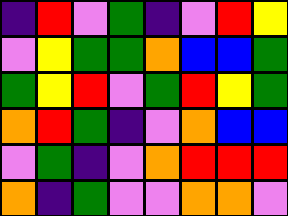[["indigo", "red", "violet", "green", "indigo", "violet", "red", "yellow"], ["violet", "yellow", "green", "green", "orange", "blue", "blue", "green"], ["green", "yellow", "red", "violet", "green", "red", "yellow", "green"], ["orange", "red", "green", "indigo", "violet", "orange", "blue", "blue"], ["violet", "green", "indigo", "violet", "orange", "red", "red", "red"], ["orange", "indigo", "green", "violet", "violet", "orange", "orange", "violet"]]